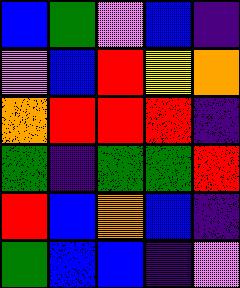[["blue", "green", "violet", "blue", "indigo"], ["violet", "blue", "red", "yellow", "orange"], ["orange", "red", "red", "red", "indigo"], ["green", "indigo", "green", "green", "red"], ["red", "blue", "orange", "blue", "indigo"], ["green", "blue", "blue", "indigo", "violet"]]